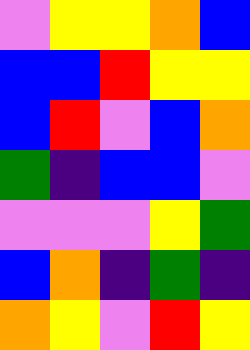[["violet", "yellow", "yellow", "orange", "blue"], ["blue", "blue", "red", "yellow", "yellow"], ["blue", "red", "violet", "blue", "orange"], ["green", "indigo", "blue", "blue", "violet"], ["violet", "violet", "violet", "yellow", "green"], ["blue", "orange", "indigo", "green", "indigo"], ["orange", "yellow", "violet", "red", "yellow"]]